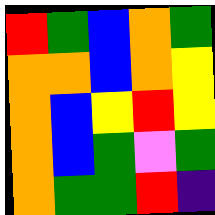[["red", "green", "blue", "orange", "green"], ["orange", "orange", "blue", "orange", "yellow"], ["orange", "blue", "yellow", "red", "yellow"], ["orange", "blue", "green", "violet", "green"], ["orange", "green", "green", "red", "indigo"]]